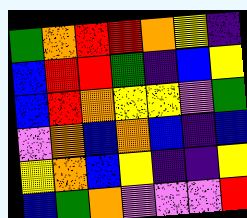[["green", "orange", "red", "red", "orange", "yellow", "indigo"], ["blue", "red", "red", "green", "indigo", "blue", "yellow"], ["blue", "red", "orange", "yellow", "yellow", "violet", "green"], ["violet", "orange", "blue", "orange", "blue", "indigo", "blue"], ["yellow", "orange", "blue", "yellow", "indigo", "indigo", "yellow"], ["blue", "green", "orange", "violet", "violet", "violet", "red"]]